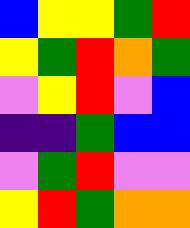[["blue", "yellow", "yellow", "green", "red"], ["yellow", "green", "red", "orange", "green"], ["violet", "yellow", "red", "violet", "blue"], ["indigo", "indigo", "green", "blue", "blue"], ["violet", "green", "red", "violet", "violet"], ["yellow", "red", "green", "orange", "orange"]]